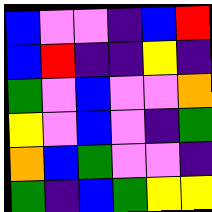[["blue", "violet", "violet", "indigo", "blue", "red"], ["blue", "red", "indigo", "indigo", "yellow", "indigo"], ["green", "violet", "blue", "violet", "violet", "orange"], ["yellow", "violet", "blue", "violet", "indigo", "green"], ["orange", "blue", "green", "violet", "violet", "indigo"], ["green", "indigo", "blue", "green", "yellow", "yellow"]]